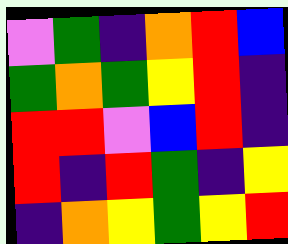[["violet", "green", "indigo", "orange", "red", "blue"], ["green", "orange", "green", "yellow", "red", "indigo"], ["red", "red", "violet", "blue", "red", "indigo"], ["red", "indigo", "red", "green", "indigo", "yellow"], ["indigo", "orange", "yellow", "green", "yellow", "red"]]